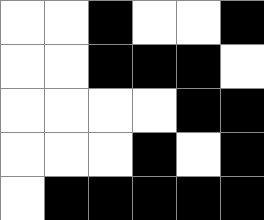[["white", "white", "black", "white", "white", "black"], ["white", "white", "black", "black", "black", "white"], ["white", "white", "white", "white", "black", "black"], ["white", "white", "white", "black", "white", "black"], ["white", "black", "black", "black", "black", "black"]]